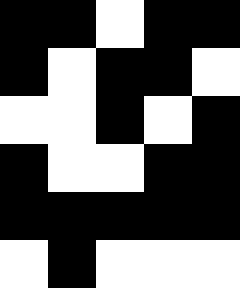[["black", "black", "white", "black", "black"], ["black", "white", "black", "black", "white"], ["white", "white", "black", "white", "black"], ["black", "white", "white", "black", "black"], ["black", "black", "black", "black", "black"], ["white", "black", "white", "white", "white"]]